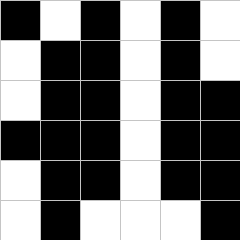[["black", "white", "black", "white", "black", "white"], ["white", "black", "black", "white", "black", "white"], ["white", "black", "black", "white", "black", "black"], ["black", "black", "black", "white", "black", "black"], ["white", "black", "black", "white", "black", "black"], ["white", "black", "white", "white", "white", "black"]]